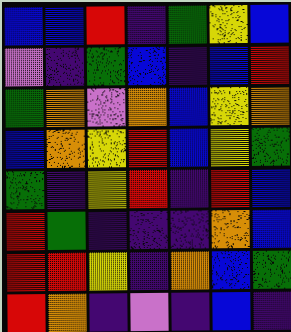[["blue", "blue", "red", "indigo", "green", "yellow", "blue"], ["violet", "indigo", "green", "blue", "indigo", "blue", "red"], ["green", "orange", "violet", "orange", "blue", "yellow", "orange"], ["blue", "orange", "yellow", "red", "blue", "yellow", "green"], ["green", "indigo", "yellow", "red", "indigo", "red", "blue"], ["red", "green", "indigo", "indigo", "indigo", "orange", "blue"], ["red", "red", "yellow", "indigo", "orange", "blue", "green"], ["red", "orange", "indigo", "violet", "indigo", "blue", "indigo"]]